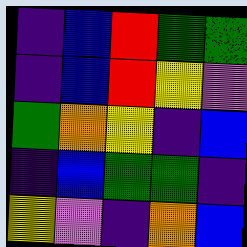[["indigo", "blue", "red", "green", "green"], ["indigo", "blue", "red", "yellow", "violet"], ["green", "orange", "yellow", "indigo", "blue"], ["indigo", "blue", "green", "green", "indigo"], ["yellow", "violet", "indigo", "orange", "blue"]]